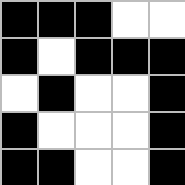[["black", "black", "black", "white", "white"], ["black", "white", "black", "black", "black"], ["white", "black", "white", "white", "black"], ["black", "white", "white", "white", "black"], ["black", "black", "white", "white", "black"]]